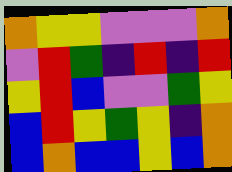[["orange", "yellow", "yellow", "violet", "violet", "violet", "orange"], ["violet", "red", "green", "indigo", "red", "indigo", "red"], ["yellow", "red", "blue", "violet", "violet", "green", "yellow"], ["blue", "red", "yellow", "green", "yellow", "indigo", "orange"], ["blue", "orange", "blue", "blue", "yellow", "blue", "orange"]]